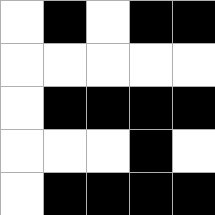[["white", "black", "white", "black", "black"], ["white", "white", "white", "white", "white"], ["white", "black", "black", "black", "black"], ["white", "white", "white", "black", "white"], ["white", "black", "black", "black", "black"]]